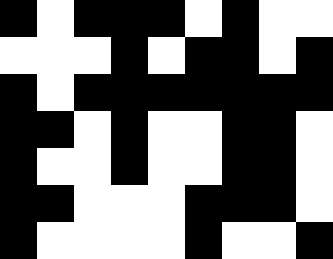[["black", "white", "black", "black", "black", "white", "black", "white", "white"], ["white", "white", "white", "black", "white", "black", "black", "white", "black"], ["black", "white", "black", "black", "black", "black", "black", "black", "black"], ["black", "black", "white", "black", "white", "white", "black", "black", "white"], ["black", "white", "white", "black", "white", "white", "black", "black", "white"], ["black", "black", "white", "white", "white", "black", "black", "black", "white"], ["black", "white", "white", "white", "white", "black", "white", "white", "black"]]